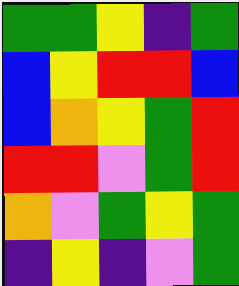[["green", "green", "yellow", "indigo", "green"], ["blue", "yellow", "red", "red", "blue"], ["blue", "orange", "yellow", "green", "red"], ["red", "red", "violet", "green", "red"], ["orange", "violet", "green", "yellow", "green"], ["indigo", "yellow", "indigo", "violet", "green"]]